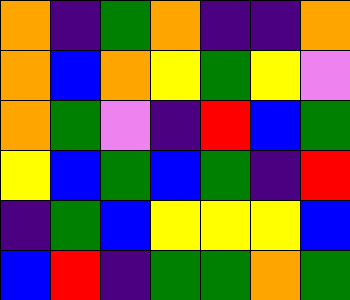[["orange", "indigo", "green", "orange", "indigo", "indigo", "orange"], ["orange", "blue", "orange", "yellow", "green", "yellow", "violet"], ["orange", "green", "violet", "indigo", "red", "blue", "green"], ["yellow", "blue", "green", "blue", "green", "indigo", "red"], ["indigo", "green", "blue", "yellow", "yellow", "yellow", "blue"], ["blue", "red", "indigo", "green", "green", "orange", "green"]]